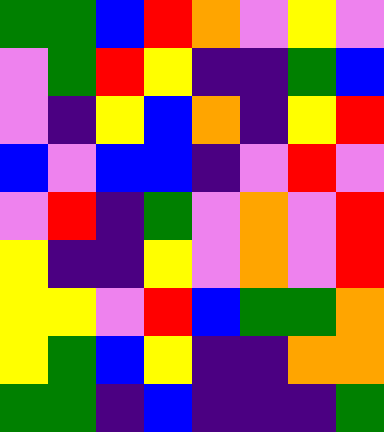[["green", "green", "blue", "red", "orange", "violet", "yellow", "violet"], ["violet", "green", "red", "yellow", "indigo", "indigo", "green", "blue"], ["violet", "indigo", "yellow", "blue", "orange", "indigo", "yellow", "red"], ["blue", "violet", "blue", "blue", "indigo", "violet", "red", "violet"], ["violet", "red", "indigo", "green", "violet", "orange", "violet", "red"], ["yellow", "indigo", "indigo", "yellow", "violet", "orange", "violet", "red"], ["yellow", "yellow", "violet", "red", "blue", "green", "green", "orange"], ["yellow", "green", "blue", "yellow", "indigo", "indigo", "orange", "orange"], ["green", "green", "indigo", "blue", "indigo", "indigo", "indigo", "green"]]